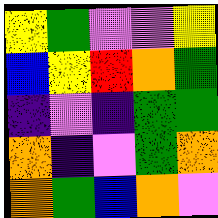[["yellow", "green", "violet", "violet", "yellow"], ["blue", "yellow", "red", "orange", "green"], ["indigo", "violet", "indigo", "green", "green"], ["orange", "indigo", "violet", "green", "orange"], ["orange", "green", "blue", "orange", "violet"]]